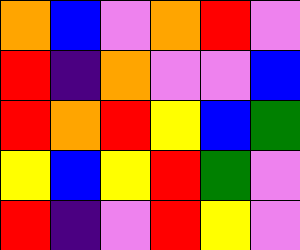[["orange", "blue", "violet", "orange", "red", "violet"], ["red", "indigo", "orange", "violet", "violet", "blue"], ["red", "orange", "red", "yellow", "blue", "green"], ["yellow", "blue", "yellow", "red", "green", "violet"], ["red", "indigo", "violet", "red", "yellow", "violet"]]